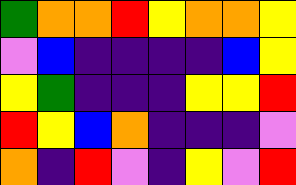[["green", "orange", "orange", "red", "yellow", "orange", "orange", "yellow"], ["violet", "blue", "indigo", "indigo", "indigo", "indigo", "blue", "yellow"], ["yellow", "green", "indigo", "indigo", "indigo", "yellow", "yellow", "red"], ["red", "yellow", "blue", "orange", "indigo", "indigo", "indigo", "violet"], ["orange", "indigo", "red", "violet", "indigo", "yellow", "violet", "red"]]